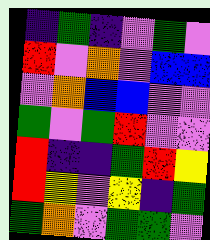[["indigo", "green", "indigo", "violet", "green", "violet"], ["red", "violet", "orange", "violet", "blue", "blue"], ["violet", "orange", "blue", "blue", "violet", "violet"], ["green", "violet", "green", "red", "violet", "violet"], ["red", "indigo", "indigo", "green", "red", "yellow"], ["red", "yellow", "violet", "yellow", "indigo", "green"], ["green", "orange", "violet", "green", "green", "violet"]]